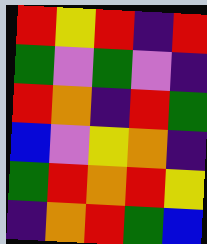[["red", "yellow", "red", "indigo", "red"], ["green", "violet", "green", "violet", "indigo"], ["red", "orange", "indigo", "red", "green"], ["blue", "violet", "yellow", "orange", "indigo"], ["green", "red", "orange", "red", "yellow"], ["indigo", "orange", "red", "green", "blue"]]